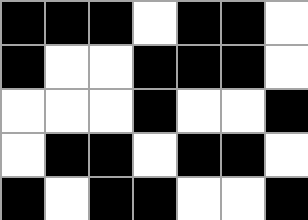[["black", "black", "black", "white", "black", "black", "white"], ["black", "white", "white", "black", "black", "black", "white"], ["white", "white", "white", "black", "white", "white", "black"], ["white", "black", "black", "white", "black", "black", "white"], ["black", "white", "black", "black", "white", "white", "black"]]